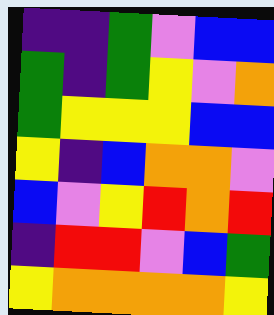[["indigo", "indigo", "green", "violet", "blue", "blue"], ["green", "indigo", "green", "yellow", "violet", "orange"], ["green", "yellow", "yellow", "yellow", "blue", "blue"], ["yellow", "indigo", "blue", "orange", "orange", "violet"], ["blue", "violet", "yellow", "red", "orange", "red"], ["indigo", "red", "red", "violet", "blue", "green"], ["yellow", "orange", "orange", "orange", "orange", "yellow"]]